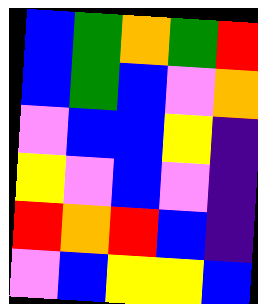[["blue", "green", "orange", "green", "red"], ["blue", "green", "blue", "violet", "orange"], ["violet", "blue", "blue", "yellow", "indigo"], ["yellow", "violet", "blue", "violet", "indigo"], ["red", "orange", "red", "blue", "indigo"], ["violet", "blue", "yellow", "yellow", "blue"]]